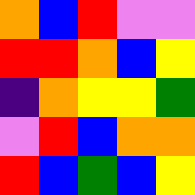[["orange", "blue", "red", "violet", "violet"], ["red", "red", "orange", "blue", "yellow"], ["indigo", "orange", "yellow", "yellow", "green"], ["violet", "red", "blue", "orange", "orange"], ["red", "blue", "green", "blue", "yellow"]]